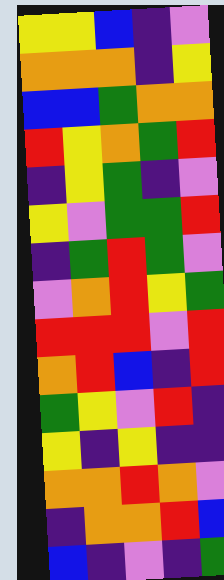[["yellow", "yellow", "blue", "indigo", "violet"], ["orange", "orange", "orange", "indigo", "yellow"], ["blue", "blue", "green", "orange", "orange"], ["red", "yellow", "orange", "green", "red"], ["indigo", "yellow", "green", "indigo", "violet"], ["yellow", "violet", "green", "green", "red"], ["indigo", "green", "red", "green", "violet"], ["violet", "orange", "red", "yellow", "green"], ["red", "red", "red", "violet", "red"], ["orange", "red", "blue", "indigo", "red"], ["green", "yellow", "violet", "red", "indigo"], ["yellow", "indigo", "yellow", "indigo", "indigo"], ["orange", "orange", "red", "orange", "violet"], ["indigo", "orange", "orange", "red", "blue"], ["blue", "indigo", "violet", "indigo", "green"]]